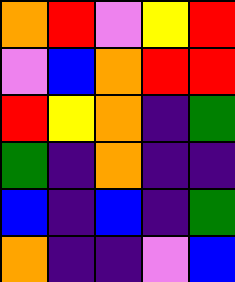[["orange", "red", "violet", "yellow", "red"], ["violet", "blue", "orange", "red", "red"], ["red", "yellow", "orange", "indigo", "green"], ["green", "indigo", "orange", "indigo", "indigo"], ["blue", "indigo", "blue", "indigo", "green"], ["orange", "indigo", "indigo", "violet", "blue"]]